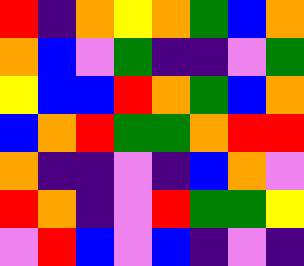[["red", "indigo", "orange", "yellow", "orange", "green", "blue", "orange"], ["orange", "blue", "violet", "green", "indigo", "indigo", "violet", "green"], ["yellow", "blue", "blue", "red", "orange", "green", "blue", "orange"], ["blue", "orange", "red", "green", "green", "orange", "red", "red"], ["orange", "indigo", "indigo", "violet", "indigo", "blue", "orange", "violet"], ["red", "orange", "indigo", "violet", "red", "green", "green", "yellow"], ["violet", "red", "blue", "violet", "blue", "indigo", "violet", "indigo"]]